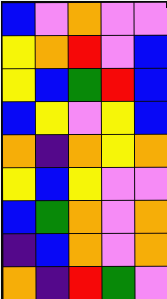[["blue", "violet", "orange", "violet", "violet"], ["yellow", "orange", "red", "violet", "blue"], ["yellow", "blue", "green", "red", "blue"], ["blue", "yellow", "violet", "yellow", "blue"], ["orange", "indigo", "orange", "yellow", "orange"], ["yellow", "blue", "yellow", "violet", "violet"], ["blue", "green", "orange", "violet", "orange"], ["indigo", "blue", "orange", "violet", "orange"], ["orange", "indigo", "red", "green", "violet"]]